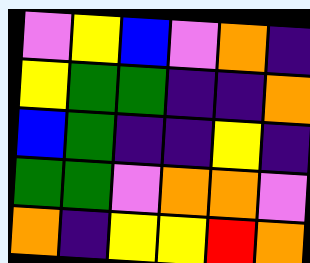[["violet", "yellow", "blue", "violet", "orange", "indigo"], ["yellow", "green", "green", "indigo", "indigo", "orange"], ["blue", "green", "indigo", "indigo", "yellow", "indigo"], ["green", "green", "violet", "orange", "orange", "violet"], ["orange", "indigo", "yellow", "yellow", "red", "orange"]]